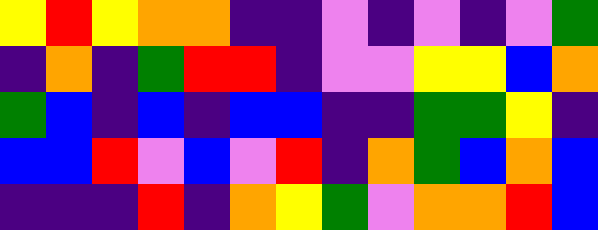[["yellow", "red", "yellow", "orange", "orange", "indigo", "indigo", "violet", "indigo", "violet", "indigo", "violet", "green"], ["indigo", "orange", "indigo", "green", "red", "red", "indigo", "violet", "violet", "yellow", "yellow", "blue", "orange"], ["green", "blue", "indigo", "blue", "indigo", "blue", "blue", "indigo", "indigo", "green", "green", "yellow", "indigo"], ["blue", "blue", "red", "violet", "blue", "violet", "red", "indigo", "orange", "green", "blue", "orange", "blue"], ["indigo", "indigo", "indigo", "red", "indigo", "orange", "yellow", "green", "violet", "orange", "orange", "red", "blue"]]